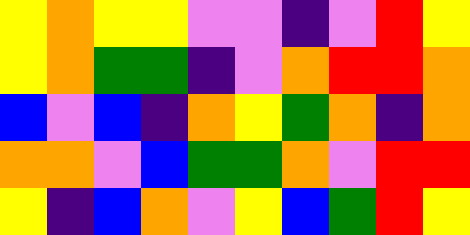[["yellow", "orange", "yellow", "yellow", "violet", "violet", "indigo", "violet", "red", "yellow"], ["yellow", "orange", "green", "green", "indigo", "violet", "orange", "red", "red", "orange"], ["blue", "violet", "blue", "indigo", "orange", "yellow", "green", "orange", "indigo", "orange"], ["orange", "orange", "violet", "blue", "green", "green", "orange", "violet", "red", "red"], ["yellow", "indigo", "blue", "orange", "violet", "yellow", "blue", "green", "red", "yellow"]]